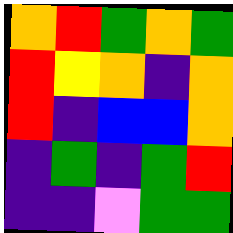[["orange", "red", "green", "orange", "green"], ["red", "yellow", "orange", "indigo", "orange"], ["red", "indigo", "blue", "blue", "orange"], ["indigo", "green", "indigo", "green", "red"], ["indigo", "indigo", "violet", "green", "green"]]